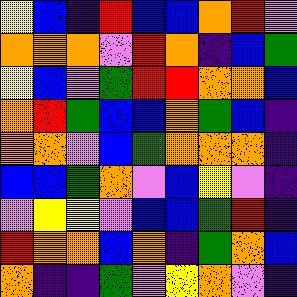[["yellow", "blue", "indigo", "red", "blue", "blue", "orange", "red", "violet"], ["orange", "orange", "orange", "violet", "red", "orange", "indigo", "blue", "green"], ["yellow", "blue", "violet", "green", "red", "red", "orange", "orange", "blue"], ["orange", "red", "green", "blue", "blue", "orange", "green", "blue", "indigo"], ["orange", "orange", "violet", "blue", "green", "orange", "orange", "orange", "indigo"], ["blue", "blue", "green", "orange", "violet", "blue", "yellow", "violet", "indigo"], ["violet", "yellow", "yellow", "violet", "blue", "blue", "green", "red", "indigo"], ["red", "orange", "orange", "blue", "orange", "indigo", "green", "orange", "blue"], ["orange", "indigo", "indigo", "green", "violet", "yellow", "orange", "violet", "indigo"]]